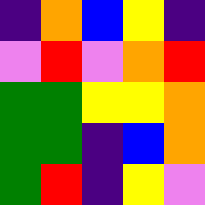[["indigo", "orange", "blue", "yellow", "indigo"], ["violet", "red", "violet", "orange", "red"], ["green", "green", "yellow", "yellow", "orange"], ["green", "green", "indigo", "blue", "orange"], ["green", "red", "indigo", "yellow", "violet"]]